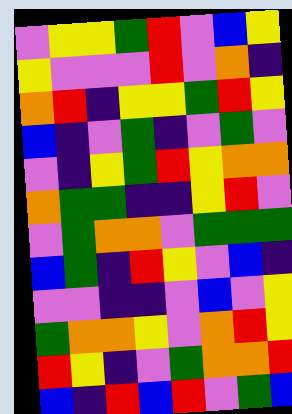[["violet", "yellow", "yellow", "green", "red", "violet", "blue", "yellow"], ["yellow", "violet", "violet", "violet", "red", "violet", "orange", "indigo"], ["orange", "red", "indigo", "yellow", "yellow", "green", "red", "yellow"], ["blue", "indigo", "violet", "green", "indigo", "violet", "green", "violet"], ["violet", "indigo", "yellow", "green", "red", "yellow", "orange", "orange"], ["orange", "green", "green", "indigo", "indigo", "yellow", "red", "violet"], ["violet", "green", "orange", "orange", "violet", "green", "green", "green"], ["blue", "green", "indigo", "red", "yellow", "violet", "blue", "indigo"], ["violet", "violet", "indigo", "indigo", "violet", "blue", "violet", "yellow"], ["green", "orange", "orange", "yellow", "violet", "orange", "red", "yellow"], ["red", "yellow", "indigo", "violet", "green", "orange", "orange", "red"], ["blue", "indigo", "red", "blue", "red", "violet", "green", "blue"]]